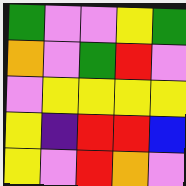[["green", "violet", "violet", "yellow", "green"], ["orange", "violet", "green", "red", "violet"], ["violet", "yellow", "yellow", "yellow", "yellow"], ["yellow", "indigo", "red", "red", "blue"], ["yellow", "violet", "red", "orange", "violet"]]